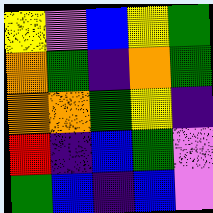[["yellow", "violet", "blue", "yellow", "green"], ["orange", "green", "indigo", "orange", "green"], ["orange", "orange", "green", "yellow", "indigo"], ["red", "indigo", "blue", "green", "violet"], ["green", "blue", "indigo", "blue", "violet"]]